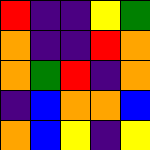[["red", "indigo", "indigo", "yellow", "green"], ["orange", "indigo", "indigo", "red", "orange"], ["orange", "green", "red", "indigo", "orange"], ["indigo", "blue", "orange", "orange", "blue"], ["orange", "blue", "yellow", "indigo", "yellow"]]